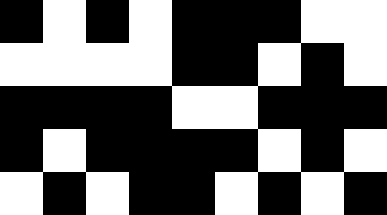[["black", "white", "black", "white", "black", "black", "black", "white", "white"], ["white", "white", "white", "white", "black", "black", "white", "black", "white"], ["black", "black", "black", "black", "white", "white", "black", "black", "black"], ["black", "white", "black", "black", "black", "black", "white", "black", "white"], ["white", "black", "white", "black", "black", "white", "black", "white", "black"]]